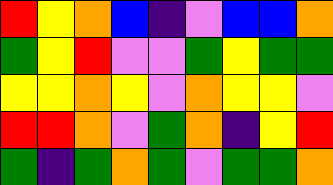[["red", "yellow", "orange", "blue", "indigo", "violet", "blue", "blue", "orange"], ["green", "yellow", "red", "violet", "violet", "green", "yellow", "green", "green"], ["yellow", "yellow", "orange", "yellow", "violet", "orange", "yellow", "yellow", "violet"], ["red", "red", "orange", "violet", "green", "orange", "indigo", "yellow", "red"], ["green", "indigo", "green", "orange", "green", "violet", "green", "green", "orange"]]